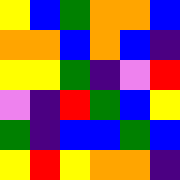[["yellow", "blue", "green", "orange", "orange", "blue"], ["orange", "orange", "blue", "orange", "blue", "indigo"], ["yellow", "yellow", "green", "indigo", "violet", "red"], ["violet", "indigo", "red", "green", "blue", "yellow"], ["green", "indigo", "blue", "blue", "green", "blue"], ["yellow", "red", "yellow", "orange", "orange", "indigo"]]